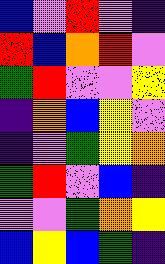[["blue", "violet", "red", "violet", "indigo"], ["red", "blue", "orange", "red", "violet"], ["green", "red", "violet", "violet", "yellow"], ["indigo", "orange", "blue", "yellow", "violet"], ["indigo", "violet", "green", "yellow", "orange"], ["green", "red", "violet", "blue", "indigo"], ["violet", "violet", "green", "orange", "yellow"], ["blue", "yellow", "blue", "green", "indigo"]]